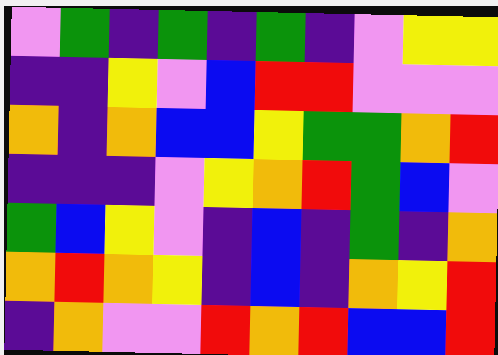[["violet", "green", "indigo", "green", "indigo", "green", "indigo", "violet", "yellow", "yellow"], ["indigo", "indigo", "yellow", "violet", "blue", "red", "red", "violet", "violet", "violet"], ["orange", "indigo", "orange", "blue", "blue", "yellow", "green", "green", "orange", "red"], ["indigo", "indigo", "indigo", "violet", "yellow", "orange", "red", "green", "blue", "violet"], ["green", "blue", "yellow", "violet", "indigo", "blue", "indigo", "green", "indigo", "orange"], ["orange", "red", "orange", "yellow", "indigo", "blue", "indigo", "orange", "yellow", "red"], ["indigo", "orange", "violet", "violet", "red", "orange", "red", "blue", "blue", "red"]]